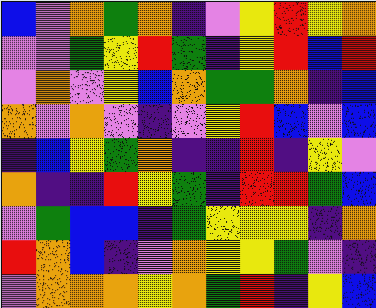[["blue", "violet", "orange", "green", "orange", "indigo", "violet", "yellow", "red", "yellow", "orange"], ["violet", "violet", "green", "yellow", "red", "green", "indigo", "yellow", "red", "blue", "red"], ["violet", "orange", "violet", "yellow", "blue", "orange", "green", "green", "orange", "indigo", "blue"], ["orange", "violet", "orange", "violet", "indigo", "violet", "yellow", "red", "blue", "violet", "blue"], ["indigo", "blue", "yellow", "green", "orange", "indigo", "indigo", "red", "indigo", "yellow", "violet"], ["orange", "indigo", "indigo", "red", "yellow", "green", "indigo", "red", "red", "green", "blue"], ["violet", "green", "blue", "blue", "indigo", "green", "yellow", "yellow", "yellow", "indigo", "orange"], ["red", "orange", "blue", "indigo", "violet", "orange", "yellow", "yellow", "green", "violet", "indigo"], ["violet", "orange", "orange", "orange", "yellow", "orange", "green", "red", "indigo", "yellow", "blue"]]